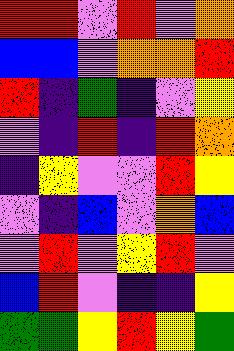[["red", "red", "violet", "red", "violet", "orange"], ["blue", "blue", "violet", "orange", "orange", "red"], ["red", "indigo", "green", "indigo", "violet", "yellow"], ["violet", "indigo", "red", "indigo", "red", "orange"], ["indigo", "yellow", "violet", "violet", "red", "yellow"], ["violet", "indigo", "blue", "violet", "orange", "blue"], ["violet", "red", "violet", "yellow", "red", "violet"], ["blue", "red", "violet", "indigo", "indigo", "yellow"], ["green", "green", "yellow", "red", "yellow", "green"]]